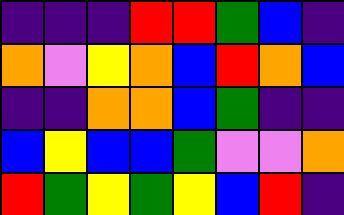[["indigo", "indigo", "indigo", "red", "red", "green", "blue", "indigo"], ["orange", "violet", "yellow", "orange", "blue", "red", "orange", "blue"], ["indigo", "indigo", "orange", "orange", "blue", "green", "indigo", "indigo"], ["blue", "yellow", "blue", "blue", "green", "violet", "violet", "orange"], ["red", "green", "yellow", "green", "yellow", "blue", "red", "indigo"]]